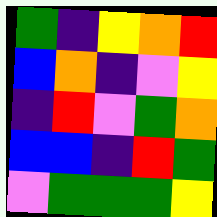[["green", "indigo", "yellow", "orange", "red"], ["blue", "orange", "indigo", "violet", "yellow"], ["indigo", "red", "violet", "green", "orange"], ["blue", "blue", "indigo", "red", "green"], ["violet", "green", "green", "green", "yellow"]]